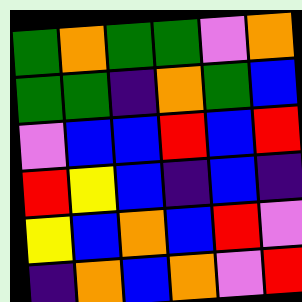[["green", "orange", "green", "green", "violet", "orange"], ["green", "green", "indigo", "orange", "green", "blue"], ["violet", "blue", "blue", "red", "blue", "red"], ["red", "yellow", "blue", "indigo", "blue", "indigo"], ["yellow", "blue", "orange", "blue", "red", "violet"], ["indigo", "orange", "blue", "orange", "violet", "red"]]